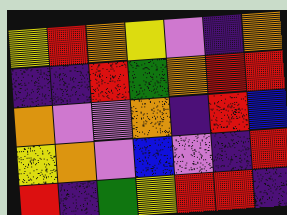[["yellow", "red", "orange", "yellow", "violet", "indigo", "orange"], ["indigo", "indigo", "red", "green", "orange", "red", "red"], ["orange", "violet", "violet", "orange", "indigo", "red", "blue"], ["yellow", "orange", "violet", "blue", "violet", "indigo", "red"], ["red", "indigo", "green", "yellow", "red", "red", "indigo"]]